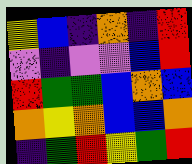[["yellow", "blue", "indigo", "orange", "indigo", "red"], ["violet", "indigo", "violet", "violet", "blue", "red"], ["red", "green", "green", "blue", "orange", "blue"], ["orange", "yellow", "orange", "blue", "blue", "orange"], ["indigo", "green", "red", "yellow", "green", "red"]]